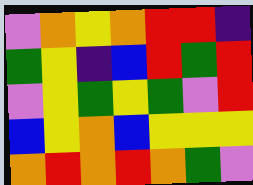[["violet", "orange", "yellow", "orange", "red", "red", "indigo"], ["green", "yellow", "indigo", "blue", "red", "green", "red"], ["violet", "yellow", "green", "yellow", "green", "violet", "red"], ["blue", "yellow", "orange", "blue", "yellow", "yellow", "yellow"], ["orange", "red", "orange", "red", "orange", "green", "violet"]]